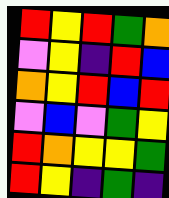[["red", "yellow", "red", "green", "orange"], ["violet", "yellow", "indigo", "red", "blue"], ["orange", "yellow", "red", "blue", "red"], ["violet", "blue", "violet", "green", "yellow"], ["red", "orange", "yellow", "yellow", "green"], ["red", "yellow", "indigo", "green", "indigo"]]